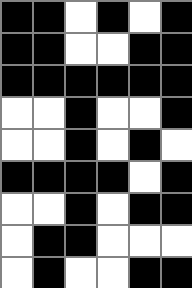[["black", "black", "white", "black", "white", "black"], ["black", "black", "white", "white", "black", "black"], ["black", "black", "black", "black", "black", "black"], ["white", "white", "black", "white", "white", "black"], ["white", "white", "black", "white", "black", "white"], ["black", "black", "black", "black", "white", "black"], ["white", "white", "black", "white", "black", "black"], ["white", "black", "black", "white", "white", "white"], ["white", "black", "white", "white", "black", "black"]]